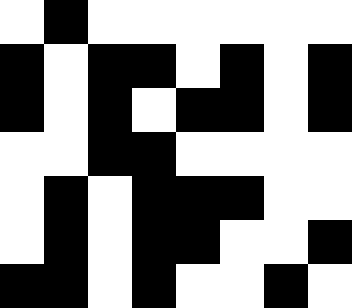[["white", "black", "white", "white", "white", "white", "white", "white"], ["black", "white", "black", "black", "white", "black", "white", "black"], ["black", "white", "black", "white", "black", "black", "white", "black"], ["white", "white", "black", "black", "white", "white", "white", "white"], ["white", "black", "white", "black", "black", "black", "white", "white"], ["white", "black", "white", "black", "black", "white", "white", "black"], ["black", "black", "white", "black", "white", "white", "black", "white"]]